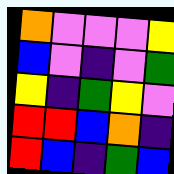[["orange", "violet", "violet", "violet", "yellow"], ["blue", "violet", "indigo", "violet", "green"], ["yellow", "indigo", "green", "yellow", "violet"], ["red", "red", "blue", "orange", "indigo"], ["red", "blue", "indigo", "green", "blue"]]